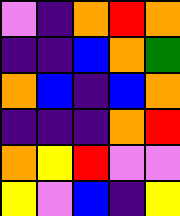[["violet", "indigo", "orange", "red", "orange"], ["indigo", "indigo", "blue", "orange", "green"], ["orange", "blue", "indigo", "blue", "orange"], ["indigo", "indigo", "indigo", "orange", "red"], ["orange", "yellow", "red", "violet", "violet"], ["yellow", "violet", "blue", "indigo", "yellow"]]